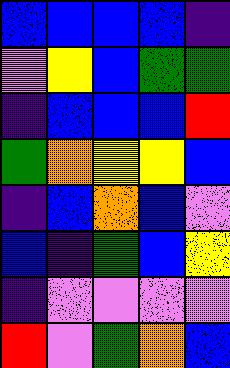[["blue", "blue", "blue", "blue", "indigo"], ["violet", "yellow", "blue", "green", "green"], ["indigo", "blue", "blue", "blue", "red"], ["green", "orange", "yellow", "yellow", "blue"], ["indigo", "blue", "orange", "blue", "violet"], ["blue", "indigo", "green", "blue", "yellow"], ["indigo", "violet", "violet", "violet", "violet"], ["red", "violet", "green", "orange", "blue"]]